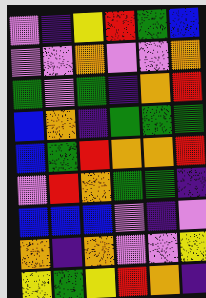[["violet", "indigo", "yellow", "red", "green", "blue"], ["violet", "violet", "orange", "violet", "violet", "orange"], ["green", "violet", "green", "indigo", "orange", "red"], ["blue", "orange", "indigo", "green", "green", "green"], ["blue", "green", "red", "orange", "orange", "red"], ["violet", "red", "orange", "green", "green", "indigo"], ["blue", "blue", "blue", "violet", "indigo", "violet"], ["orange", "indigo", "orange", "violet", "violet", "yellow"], ["yellow", "green", "yellow", "red", "orange", "indigo"]]